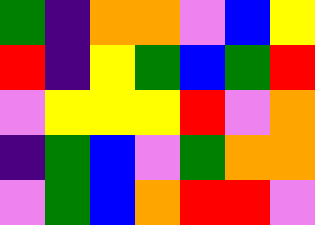[["green", "indigo", "orange", "orange", "violet", "blue", "yellow"], ["red", "indigo", "yellow", "green", "blue", "green", "red"], ["violet", "yellow", "yellow", "yellow", "red", "violet", "orange"], ["indigo", "green", "blue", "violet", "green", "orange", "orange"], ["violet", "green", "blue", "orange", "red", "red", "violet"]]